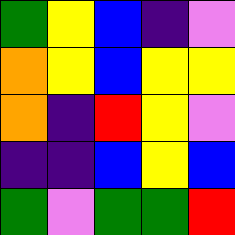[["green", "yellow", "blue", "indigo", "violet"], ["orange", "yellow", "blue", "yellow", "yellow"], ["orange", "indigo", "red", "yellow", "violet"], ["indigo", "indigo", "blue", "yellow", "blue"], ["green", "violet", "green", "green", "red"]]